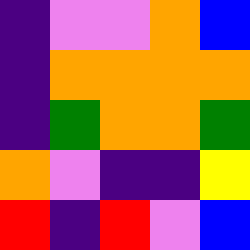[["indigo", "violet", "violet", "orange", "blue"], ["indigo", "orange", "orange", "orange", "orange"], ["indigo", "green", "orange", "orange", "green"], ["orange", "violet", "indigo", "indigo", "yellow"], ["red", "indigo", "red", "violet", "blue"]]